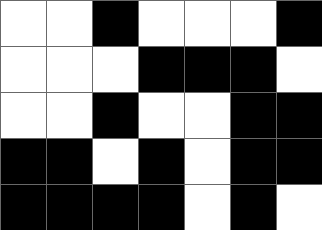[["white", "white", "black", "white", "white", "white", "black"], ["white", "white", "white", "black", "black", "black", "white"], ["white", "white", "black", "white", "white", "black", "black"], ["black", "black", "white", "black", "white", "black", "black"], ["black", "black", "black", "black", "white", "black", "white"]]